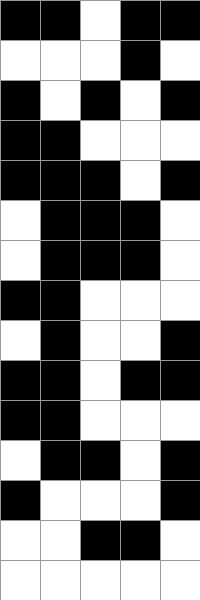[["black", "black", "white", "black", "black"], ["white", "white", "white", "black", "white"], ["black", "white", "black", "white", "black"], ["black", "black", "white", "white", "white"], ["black", "black", "black", "white", "black"], ["white", "black", "black", "black", "white"], ["white", "black", "black", "black", "white"], ["black", "black", "white", "white", "white"], ["white", "black", "white", "white", "black"], ["black", "black", "white", "black", "black"], ["black", "black", "white", "white", "white"], ["white", "black", "black", "white", "black"], ["black", "white", "white", "white", "black"], ["white", "white", "black", "black", "white"], ["white", "white", "white", "white", "white"]]